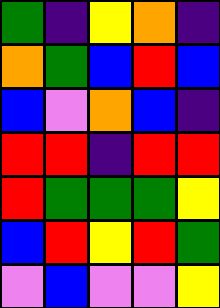[["green", "indigo", "yellow", "orange", "indigo"], ["orange", "green", "blue", "red", "blue"], ["blue", "violet", "orange", "blue", "indigo"], ["red", "red", "indigo", "red", "red"], ["red", "green", "green", "green", "yellow"], ["blue", "red", "yellow", "red", "green"], ["violet", "blue", "violet", "violet", "yellow"]]